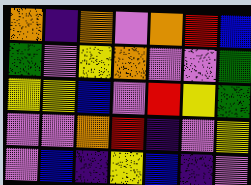[["orange", "indigo", "orange", "violet", "orange", "red", "blue"], ["green", "violet", "yellow", "orange", "violet", "violet", "green"], ["yellow", "yellow", "blue", "violet", "red", "yellow", "green"], ["violet", "violet", "orange", "red", "indigo", "violet", "yellow"], ["violet", "blue", "indigo", "yellow", "blue", "indigo", "violet"]]